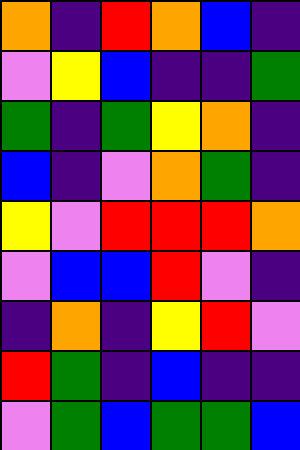[["orange", "indigo", "red", "orange", "blue", "indigo"], ["violet", "yellow", "blue", "indigo", "indigo", "green"], ["green", "indigo", "green", "yellow", "orange", "indigo"], ["blue", "indigo", "violet", "orange", "green", "indigo"], ["yellow", "violet", "red", "red", "red", "orange"], ["violet", "blue", "blue", "red", "violet", "indigo"], ["indigo", "orange", "indigo", "yellow", "red", "violet"], ["red", "green", "indigo", "blue", "indigo", "indigo"], ["violet", "green", "blue", "green", "green", "blue"]]